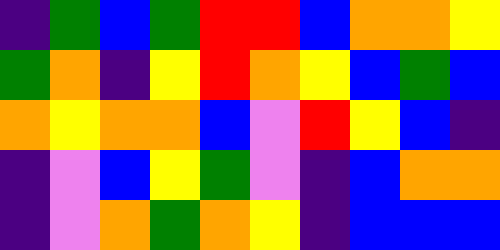[["indigo", "green", "blue", "green", "red", "red", "blue", "orange", "orange", "yellow"], ["green", "orange", "indigo", "yellow", "red", "orange", "yellow", "blue", "green", "blue"], ["orange", "yellow", "orange", "orange", "blue", "violet", "red", "yellow", "blue", "indigo"], ["indigo", "violet", "blue", "yellow", "green", "violet", "indigo", "blue", "orange", "orange"], ["indigo", "violet", "orange", "green", "orange", "yellow", "indigo", "blue", "blue", "blue"]]